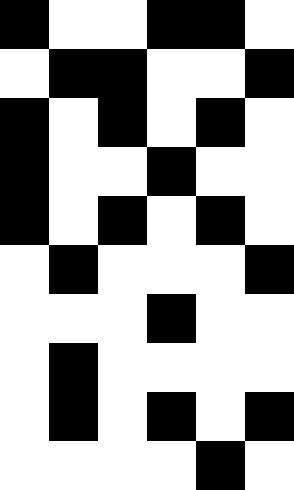[["black", "white", "white", "black", "black", "white"], ["white", "black", "black", "white", "white", "black"], ["black", "white", "black", "white", "black", "white"], ["black", "white", "white", "black", "white", "white"], ["black", "white", "black", "white", "black", "white"], ["white", "black", "white", "white", "white", "black"], ["white", "white", "white", "black", "white", "white"], ["white", "black", "white", "white", "white", "white"], ["white", "black", "white", "black", "white", "black"], ["white", "white", "white", "white", "black", "white"]]